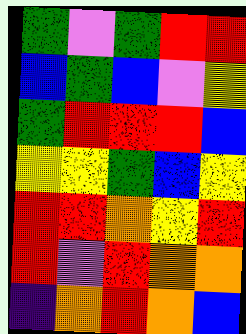[["green", "violet", "green", "red", "red"], ["blue", "green", "blue", "violet", "yellow"], ["green", "red", "red", "red", "blue"], ["yellow", "yellow", "green", "blue", "yellow"], ["red", "red", "orange", "yellow", "red"], ["red", "violet", "red", "orange", "orange"], ["indigo", "orange", "red", "orange", "blue"]]